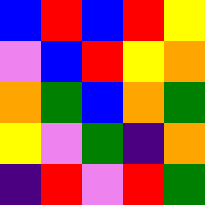[["blue", "red", "blue", "red", "yellow"], ["violet", "blue", "red", "yellow", "orange"], ["orange", "green", "blue", "orange", "green"], ["yellow", "violet", "green", "indigo", "orange"], ["indigo", "red", "violet", "red", "green"]]